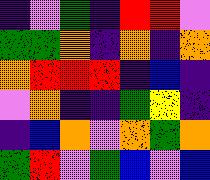[["indigo", "violet", "green", "indigo", "red", "red", "violet"], ["green", "green", "orange", "indigo", "orange", "indigo", "orange"], ["orange", "red", "red", "red", "indigo", "blue", "indigo"], ["violet", "orange", "indigo", "indigo", "green", "yellow", "indigo"], ["indigo", "blue", "orange", "violet", "orange", "green", "orange"], ["green", "red", "violet", "green", "blue", "violet", "blue"]]